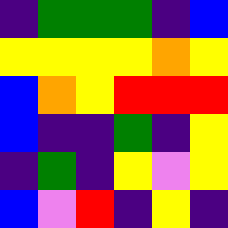[["indigo", "green", "green", "green", "indigo", "blue"], ["yellow", "yellow", "yellow", "yellow", "orange", "yellow"], ["blue", "orange", "yellow", "red", "red", "red"], ["blue", "indigo", "indigo", "green", "indigo", "yellow"], ["indigo", "green", "indigo", "yellow", "violet", "yellow"], ["blue", "violet", "red", "indigo", "yellow", "indigo"]]